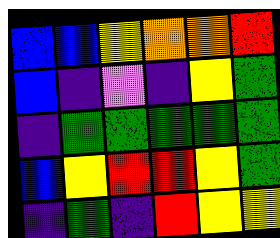[["blue", "blue", "yellow", "orange", "orange", "red"], ["blue", "indigo", "violet", "indigo", "yellow", "green"], ["indigo", "green", "green", "green", "green", "green"], ["blue", "yellow", "red", "red", "yellow", "green"], ["indigo", "green", "indigo", "red", "yellow", "yellow"]]